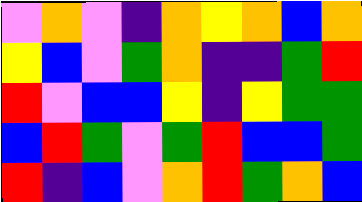[["violet", "orange", "violet", "indigo", "orange", "yellow", "orange", "blue", "orange"], ["yellow", "blue", "violet", "green", "orange", "indigo", "indigo", "green", "red"], ["red", "violet", "blue", "blue", "yellow", "indigo", "yellow", "green", "green"], ["blue", "red", "green", "violet", "green", "red", "blue", "blue", "green"], ["red", "indigo", "blue", "violet", "orange", "red", "green", "orange", "blue"]]